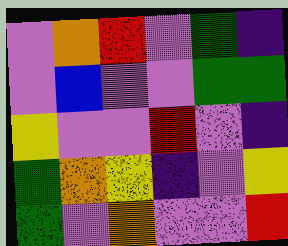[["violet", "orange", "red", "violet", "green", "indigo"], ["violet", "blue", "violet", "violet", "green", "green"], ["yellow", "violet", "violet", "red", "violet", "indigo"], ["green", "orange", "yellow", "indigo", "violet", "yellow"], ["green", "violet", "orange", "violet", "violet", "red"]]